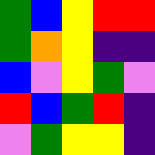[["green", "blue", "yellow", "red", "red"], ["green", "orange", "yellow", "indigo", "indigo"], ["blue", "violet", "yellow", "green", "violet"], ["red", "blue", "green", "red", "indigo"], ["violet", "green", "yellow", "yellow", "indigo"]]